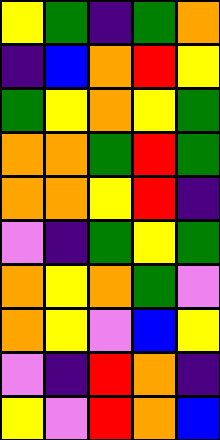[["yellow", "green", "indigo", "green", "orange"], ["indigo", "blue", "orange", "red", "yellow"], ["green", "yellow", "orange", "yellow", "green"], ["orange", "orange", "green", "red", "green"], ["orange", "orange", "yellow", "red", "indigo"], ["violet", "indigo", "green", "yellow", "green"], ["orange", "yellow", "orange", "green", "violet"], ["orange", "yellow", "violet", "blue", "yellow"], ["violet", "indigo", "red", "orange", "indigo"], ["yellow", "violet", "red", "orange", "blue"]]